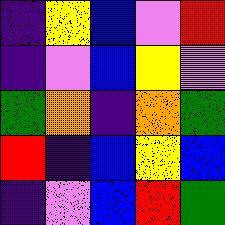[["indigo", "yellow", "blue", "violet", "red"], ["indigo", "violet", "blue", "yellow", "violet"], ["green", "orange", "indigo", "orange", "green"], ["red", "indigo", "blue", "yellow", "blue"], ["indigo", "violet", "blue", "red", "green"]]